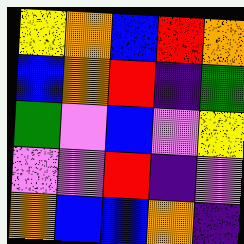[["yellow", "orange", "blue", "red", "orange"], ["blue", "orange", "red", "indigo", "green"], ["green", "violet", "blue", "violet", "yellow"], ["violet", "violet", "red", "indigo", "violet"], ["orange", "blue", "blue", "orange", "indigo"]]